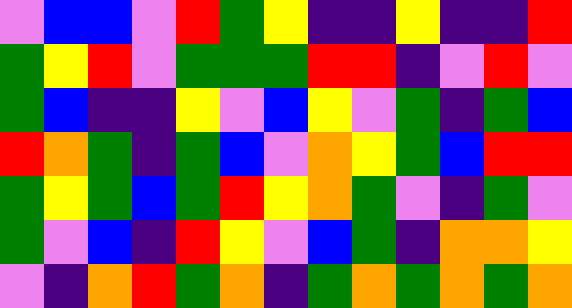[["violet", "blue", "blue", "violet", "red", "green", "yellow", "indigo", "indigo", "yellow", "indigo", "indigo", "red"], ["green", "yellow", "red", "violet", "green", "green", "green", "red", "red", "indigo", "violet", "red", "violet"], ["green", "blue", "indigo", "indigo", "yellow", "violet", "blue", "yellow", "violet", "green", "indigo", "green", "blue"], ["red", "orange", "green", "indigo", "green", "blue", "violet", "orange", "yellow", "green", "blue", "red", "red"], ["green", "yellow", "green", "blue", "green", "red", "yellow", "orange", "green", "violet", "indigo", "green", "violet"], ["green", "violet", "blue", "indigo", "red", "yellow", "violet", "blue", "green", "indigo", "orange", "orange", "yellow"], ["violet", "indigo", "orange", "red", "green", "orange", "indigo", "green", "orange", "green", "orange", "green", "orange"]]